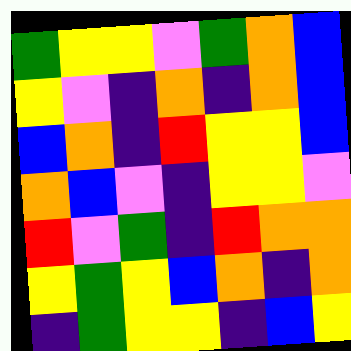[["green", "yellow", "yellow", "violet", "green", "orange", "blue"], ["yellow", "violet", "indigo", "orange", "indigo", "orange", "blue"], ["blue", "orange", "indigo", "red", "yellow", "yellow", "blue"], ["orange", "blue", "violet", "indigo", "yellow", "yellow", "violet"], ["red", "violet", "green", "indigo", "red", "orange", "orange"], ["yellow", "green", "yellow", "blue", "orange", "indigo", "orange"], ["indigo", "green", "yellow", "yellow", "indigo", "blue", "yellow"]]